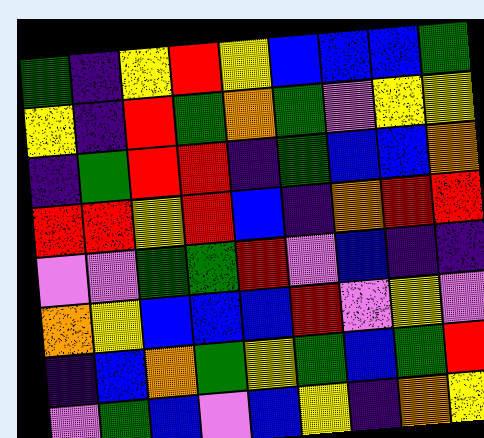[["green", "indigo", "yellow", "red", "yellow", "blue", "blue", "blue", "green"], ["yellow", "indigo", "red", "green", "orange", "green", "violet", "yellow", "yellow"], ["indigo", "green", "red", "red", "indigo", "green", "blue", "blue", "orange"], ["red", "red", "yellow", "red", "blue", "indigo", "orange", "red", "red"], ["violet", "violet", "green", "green", "red", "violet", "blue", "indigo", "indigo"], ["orange", "yellow", "blue", "blue", "blue", "red", "violet", "yellow", "violet"], ["indigo", "blue", "orange", "green", "yellow", "green", "blue", "green", "red"], ["violet", "green", "blue", "violet", "blue", "yellow", "indigo", "orange", "yellow"]]